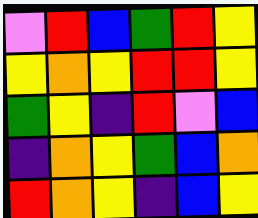[["violet", "red", "blue", "green", "red", "yellow"], ["yellow", "orange", "yellow", "red", "red", "yellow"], ["green", "yellow", "indigo", "red", "violet", "blue"], ["indigo", "orange", "yellow", "green", "blue", "orange"], ["red", "orange", "yellow", "indigo", "blue", "yellow"]]